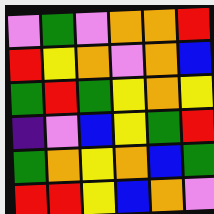[["violet", "green", "violet", "orange", "orange", "red"], ["red", "yellow", "orange", "violet", "orange", "blue"], ["green", "red", "green", "yellow", "orange", "yellow"], ["indigo", "violet", "blue", "yellow", "green", "red"], ["green", "orange", "yellow", "orange", "blue", "green"], ["red", "red", "yellow", "blue", "orange", "violet"]]